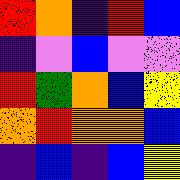[["red", "orange", "indigo", "red", "blue"], ["indigo", "violet", "blue", "violet", "violet"], ["red", "green", "orange", "blue", "yellow"], ["orange", "red", "orange", "orange", "blue"], ["indigo", "blue", "indigo", "blue", "yellow"]]